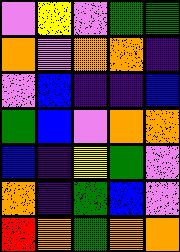[["violet", "yellow", "violet", "green", "green"], ["orange", "violet", "orange", "orange", "indigo"], ["violet", "blue", "indigo", "indigo", "blue"], ["green", "blue", "violet", "orange", "orange"], ["blue", "indigo", "yellow", "green", "violet"], ["orange", "indigo", "green", "blue", "violet"], ["red", "orange", "green", "orange", "orange"]]